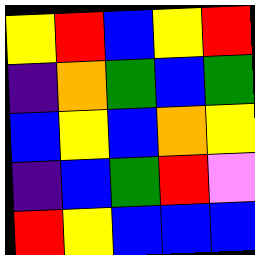[["yellow", "red", "blue", "yellow", "red"], ["indigo", "orange", "green", "blue", "green"], ["blue", "yellow", "blue", "orange", "yellow"], ["indigo", "blue", "green", "red", "violet"], ["red", "yellow", "blue", "blue", "blue"]]